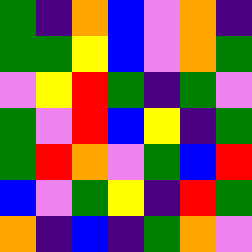[["green", "indigo", "orange", "blue", "violet", "orange", "indigo"], ["green", "green", "yellow", "blue", "violet", "orange", "green"], ["violet", "yellow", "red", "green", "indigo", "green", "violet"], ["green", "violet", "red", "blue", "yellow", "indigo", "green"], ["green", "red", "orange", "violet", "green", "blue", "red"], ["blue", "violet", "green", "yellow", "indigo", "red", "green"], ["orange", "indigo", "blue", "indigo", "green", "orange", "violet"]]